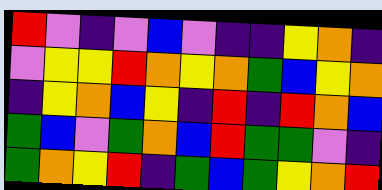[["red", "violet", "indigo", "violet", "blue", "violet", "indigo", "indigo", "yellow", "orange", "indigo"], ["violet", "yellow", "yellow", "red", "orange", "yellow", "orange", "green", "blue", "yellow", "orange"], ["indigo", "yellow", "orange", "blue", "yellow", "indigo", "red", "indigo", "red", "orange", "blue"], ["green", "blue", "violet", "green", "orange", "blue", "red", "green", "green", "violet", "indigo"], ["green", "orange", "yellow", "red", "indigo", "green", "blue", "green", "yellow", "orange", "red"]]